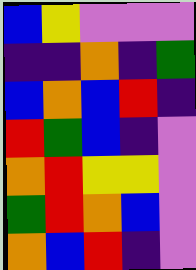[["blue", "yellow", "violet", "violet", "violet"], ["indigo", "indigo", "orange", "indigo", "green"], ["blue", "orange", "blue", "red", "indigo"], ["red", "green", "blue", "indigo", "violet"], ["orange", "red", "yellow", "yellow", "violet"], ["green", "red", "orange", "blue", "violet"], ["orange", "blue", "red", "indigo", "violet"]]